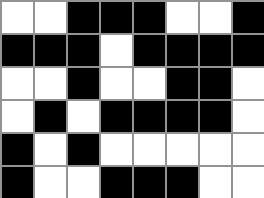[["white", "white", "black", "black", "black", "white", "white", "black"], ["black", "black", "black", "white", "black", "black", "black", "black"], ["white", "white", "black", "white", "white", "black", "black", "white"], ["white", "black", "white", "black", "black", "black", "black", "white"], ["black", "white", "black", "white", "white", "white", "white", "white"], ["black", "white", "white", "black", "black", "black", "white", "white"]]